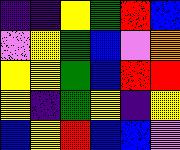[["indigo", "indigo", "yellow", "green", "red", "blue"], ["violet", "yellow", "green", "blue", "violet", "orange"], ["yellow", "yellow", "green", "blue", "red", "red"], ["yellow", "indigo", "green", "yellow", "indigo", "yellow"], ["blue", "yellow", "red", "blue", "blue", "violet"]]